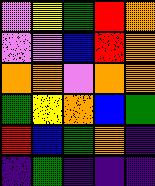[["violet", "yellow", "green", "red", "orange"], ["violet", "violet", "blue", "red", "orange"], ["orange", "orange", "violet", "orange", "orange"], ["green", "yellow", "orange", "blue", "green"], ["red", "blue", "green", "orange", "indigo"], ["indigo", "green", "indigo", "indigo", "indigo"]]